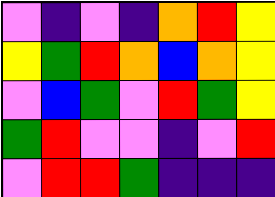[["violet", "indigo", "violet", "indigo", "orange", "red", "yellow"], ["yellow", "green", "red", "orange", "blue", "orange", "yellow"], ["violet", "blue", "green", "violet", "red", "green", "yellow"], ["green", "red", "violet", "violet", "indigo", "violet", "red"], ["violet", "red", "red", "green", "indigo", "indigo", "indigo"]]